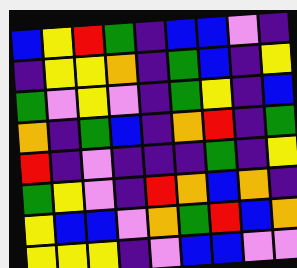[["blue", "yellow", "red", "green", "indigo", "blue", "blue", "violet", "indigo"], ["indigo", "yellow", "yellow", "orange", "indigo", "green", "blue", "indigo", "yellow"], ["green", "violet", "yellow", "violet", "indigo", "green", "yellow", "indigo", "blue"], ["orange", "indigo", "green", "blue", "indigo", "orange", "red", "indigo", "green"], ["red", "indigo", "violet", "indigo", "indigo", "indigo", "green", "indigo", "yellow"], ["green", "yellow", "violet", "indigo", "red", "orange", "blue", "orange", "indigo"], ["yellow", "blue", "blue", "violet", "orange", "green", "red", "blue", "orange"], ["yellow", "yellow", "yellow", "indigo", "violet", "blue", "blue", "violet", "violet"]]